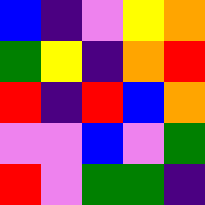[["blue", "indigo", "violet", "yellow", "orange"], ["green", "yellow", "indigo", "orange", "red"], ["red", "indigo", "red", "blue", "orange"], ["violet", "violet", "blue", "violet", "green"], ["red", "violet", "green", "green", "indigo"]]